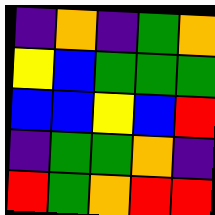[["indigo", "orange", "indigo", "green", "orange"], ["yellow", "blue", "green", "green", "green"], ["blue", "blue", "yellow", "blue", "red"], ["indigo", "green", "green", "orange", "indigo"], ["red", "green", "orange", "red", "red"]]